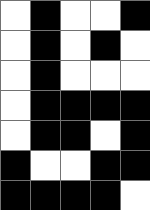[["white", "black", "white", "white", "black"], ["white", "black", "white", "black", "white"], ["white", "black", "white", "white", "white"], ["white", "black", "black", "black", "black"], ["white", "black", "black", "white", "black"], ["black", "white", "white", "black", "black"], ["black", "black", "black", "black", "white"]]